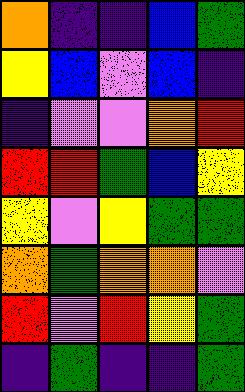[["orange", "indigo", "indigo", "blue", "green"], ["yellow", "blue", "violet", "blue", "indigo"], ["indigo", "violet", "violet", "orange", "red"], ["red", "red", "green", "blue", "yellow"], ["yellow", "violet", "yellow", "green", "green"], ["orange", "green", "orange", "orange", "violet"], ["red", "violet", "red", "yellow", "green"], ["indigo", "green", "indigo", "indigo", "green"]]